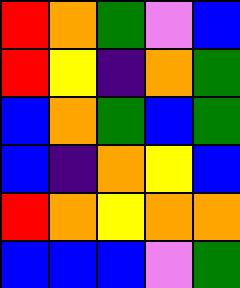[["red", "orange", "green", "violet", "blue"], ["red", "yellow", "indigo", "orange", "green"], ["blue", "orange", "green", "blue", "green"], ["blue", "indigo", "orange", "yellow", "blue"], ["red", "orange", "yellow", "orange", "orange"], ["blue", "blue", "blue", "violet", "green"]]